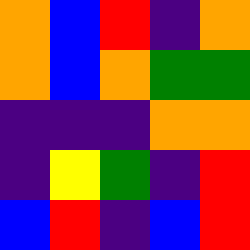[["orange", "blue", "red", "indigo", "orange"], ["orange", "blue", "orange", "green", "green"], ["indigo", "indigo", "indigo", "orange", "orange"], ["indigo", "yellow", "green", "indigo", "red"], ["blue", "red", "indigo", "blue", "red"]]